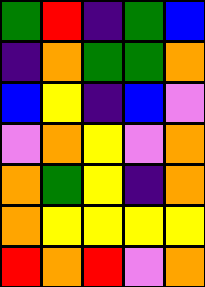[["green", "red", "indigo", "green", "blue"], ["indigo", "orange", "green", "green", "orange"], ["blue", "yellow", "indigo", "blue", "violet"], ["violet", "orange", "yellow", "violet", "orange"], ["orange", "green", "yellow", "indigo", "orange"], ["orange", "yellow", "yellow", "yellow", "yellow"], ["red", "orange", "red", "violet", "orange"]]